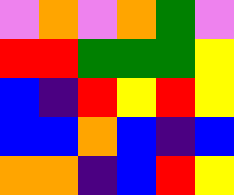[["violet", "orange", "violet", "orange", "green", "violet"], ["red", "red", "green", "green", "green", "yellow"], ["blue", "indigo", "red", "yellow", "red", "yellow"], ["blue", "blue", "orange", "blue", "indigo", "blue"], ["orange", "orange", "indigo", "blue", "red", "yellow"]]